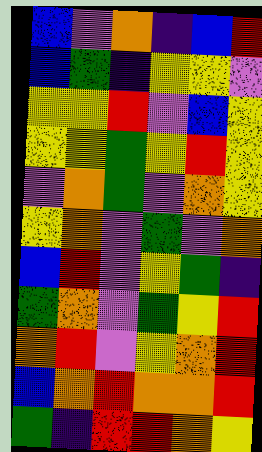[["blue", "violet", "orange", "indigo", "blue", "red"], ["blue", "green", "indigo", "yellow", "yellow", "violet"], ["yellow", "yellow", "red", "violet", "blue", "yellow"], ["yellow", "yellow", "green", "yellow", "red", "yellow"], ["violet", "orange", "green", "violet", "orange", "yellow"], ["yellow", "orange", "violet", "green", "violet", "orange"], ["blue", "red", "violet", "yellow", "green", "indigo"], ["green", "orange", "violet", "green", "yellow", "red"], ["orange", "red", "violet", "yellow", "orange", "red"], ["blue", "orange", "red", "orange", "orange", "red"], ["green", "indigo", "red", "red", "orange", "yellow"]]